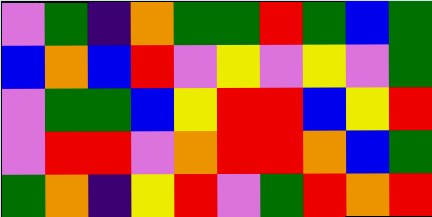[["violet", "green", "indigo", "orange", "green", "green", "red", "green", "blue", "green"], ["blue", "orange", "blue", "red", "violet", "yellow", "violet", "yellow", "violet", "green"], ["violet", "green", "green", "blue", "yellow", "red", "red", "blue", "yellow", "red"], ["violet", "red", "red", "violet", "orange", "red", "red", "orange", "blue", "green"], ["green", "orange", "indigo", "yellow", "red", "violet", "green", "red", "orange", "red"]]